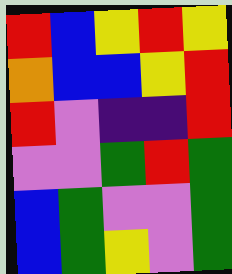[["red", "blue", "yellow", "red", "yellow"], ["orange", "blue", "blue", "yellow", "red"], ["red", "violet", "indigo", "indigo", "red"], ["violet", "violet", "green", "red", "green"], ["blue", "green", "violet", "violet", "green"], ["blue", "green", "yellow", "violet", "green"]]